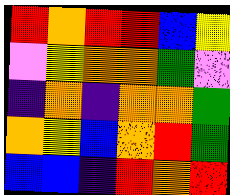[["red", "orange", "red", "red", "blue", "yellow"], ["violet", "yellow", "orange", "orange", "green", "violet"], ["indigo", "orange", "indigo", "orange", "orange", "green"], ["orange", "yellow", "blue", "orange", "red", "green"], ["blue", "blue", "indigo", "red", "orange", "red"]]